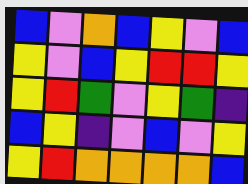[["blue", "violet", "orange", "blue", "yellow", "violet", "blue"], ["yellow", "violet", "blue", "yellow", "red", "red", "yellow"], ["yellow", "red", "green", "violet", "yellow", "green", "indigo"], ["blue", "yellow", "indigo", "violet", "blue", "violet", "yellow"], ["yellow", "red", "orange", "orange", "orange", "orange", "blue"]]